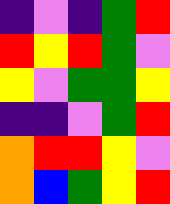[["indigo", "violet", "indigo", "green", "red"], ["red", "yellow", "red", "green", "violet"], ["yellow", "violet", "green", "green", "yellow"], ["indigo", "indigo", "violet", "green", "red"], ["orange", "red", "red", "yellow", "violet"], ["orange", "blue", "green", "yellow", "red"]]